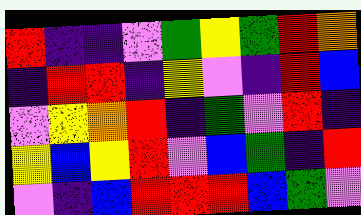[["red", "indigo", "indigo", "violet", "green", "yellow", "green", "red", "orange"], ["indigo", "red", "red", "indigo", "yellow", "violet", "indigo", "red", "blue"], ["violet", "yellow", "orange", "red", "indigo", "green", "violet", "red", "indigo"], ["yellow", "blue", "yellow", "red", "violet", "blue", "green", "indigo", "red"], ["violet", "indigo", "blue", "red", "red", "red", "blue", "green", "violet"]]